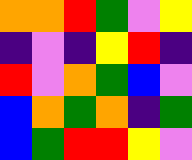[["orange", "orange", "red", "green", "violet", "yellow"], ["indigo", "violet", "indigo", "yellow", "red", "indigo"], ["red", "violet", "orange", "green", "blue", "violet"], ["blue", "orange", "green", "orange", "indigo", "green"], ["blue", "green", "red", "red", "yellow", "violet"]]